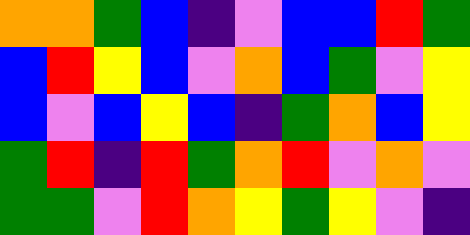[["orange", "orange", "green", "blue", "indigo", "violet", "blue", "blue", "red", "green"], ["blue", "red", "yellow", "blue", "violet", "orange", "blue", "green", "violet", "yellow"], ["blue", "violet", "blue", "yellow", "blue", "indigo", "green", "orange", "blue", "yellow"], ["green", "red", "indigo", "red", "green", "orange", "red", "violet", "orange", "violet"], ["green", "green", "violet", "red", "orange", "yellow", "green", "yellow", "violet", "indigo"]]